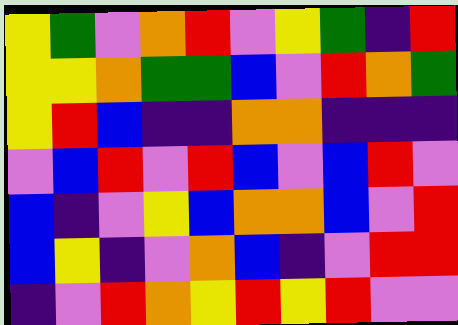[["yellow", "green", "violet", "orange", "red", "violet", "yellow", "green", "indigo", "red"], ["yellow", "yellow", "orange", "green", "green", "blue", "violet", "red", "orange", "green"], ["yellow", "red", "blue", "indigo", "indigo", "orange", "orange", "indigo", "indigo", "indigo"], ["violet", "blue", "red", "violet", "red", "blue", "violet", "blue", "red", "violet"], ["blue", "indigo", "violet", "yellow", "blue", "orange", "orange", "blue", "violet", "red"], ["blue", "yellow", "indigo", "violet", "orange", "blue", "indigo", "violet", "red", "red"], ["indigo", "violet", "red", "orange", "yellow", "red", "yellow", "red", "violet", "violet"]]